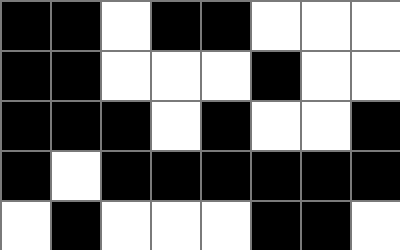[["black", "black", "white", "black", "black", "white", "white", "white"], ["black", "black", "white", "white", "white", "black", "white", "white"], ["black", "black", "black", "white", "black", "white", "white", "black"], ["black", "white", "black", "black", "black", "black", "black", "black"], ["white", "black", "white", "white", "white", "black", "black", "white"]]